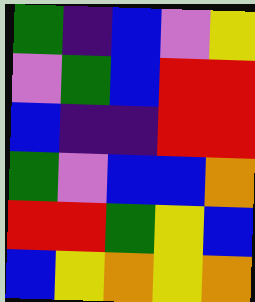[["green", "indigo", "blue", "violet", "yellow"], ["violet", "green", "blue", "red", "red"], ["blue", "indigo", "indigo", "red", "red"], ["green", "violet", "blue", "blue", "orange"], ["red", "red", "green", "yellow", "blue"], ["blue", "yellow", "orange", "yellow", "orange"]]